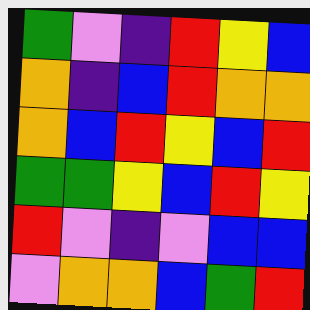[["green", "violet", "indigo", "red", "yellow", "blue"], ["orange", "indigo", "blue", "red", "orange", "orange"], ["orange", "blue", "red", "yellow", "blue", "red"], ["green", "green", "yellow", "blue", "red", "yellow"], ["red", "violet", "indigo", "violet", "blue", "blue"], ["violet", "orange", "orange", "blue", "green", "red"]]